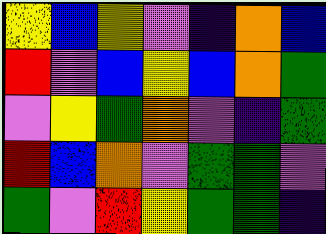[["yellow", "blue", "yellow", "violet", "indigo", "orange", "blue"], ["red", "violet", "blue", "yellow", "blue", "orange", "green"], ["violet", "yellow", "green", "orange", "violet", "indigo", "green"], ["red", "blue", "orange", "violet", "green", "green", "violet"], ["green", "violet", "red", "yellow", "green", "green", "indigo"]]